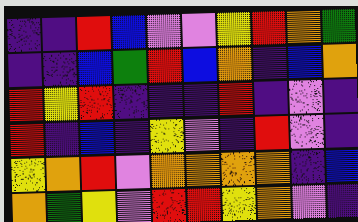[["indigo", "indigo", "red", "blue", "violet", "violet", "yellow", "red", "orange", "green"], ["indigo", "indigo", "blue", "green", "red", "blue", "orange", "indigo", "blue", "orange"], ["red", "yellow", "red", "indigo", "indigo", "indigo", "red", "indigo", "violet", "indigo"], ["red", "indigo", "blue", "indigo", "yellow", "violet", "indigo", "red", "violet", "indigo"], ["yellow", "orange", "red", "violet", "orange", "orange", "orange", "orange", "indigo", "blue"], ["orange", "green", "yellow", "violet", "red", "red", "yellow", "orange", "violet", "indigo"]]